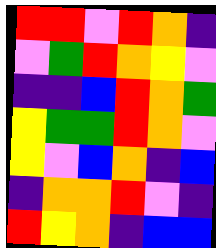[["red", "red", "violet", "red", "orange", "indigo"], ["violet", "green", "red", "orange", "yellow", "violet"], ["indigo", "indigo", "blue", "red", "orange", "green"], ["yellow", "green", "green", "red", "orange", "violet"], ["yellow", "violet", "blue", "orange", "indigo", "blue"], ["indigo", "orange", "orange", "red", "violet", "indigo"], ["red", "yellow", "orange", "indigo", "blue", "blue"]]